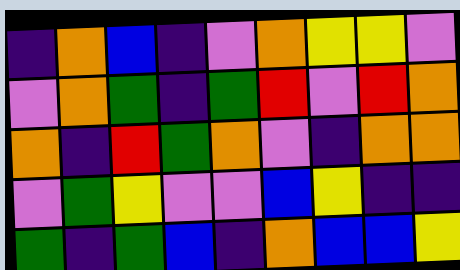[["indigo", "orange", "blue", "indigo", "violet", "orange", "yellow", "yellow", "violet"], ["violet", "orange", "green", "indigo", "green", "red", "violet", "red", "orange"], ["orange", "indigo", "red", "green", "orange", "violet", "indigo", "orange", "orange"], ["violet", "green", "yellow", "violet", "violet", "blue", "yellow", "indigo", "indigo"], ["green", "indigo", "green", "blue", "indigo", "orange", "blue", "blue", "yellow"]]